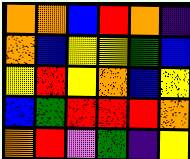[["orange", "orange", "blue", "red", "orange", "indigo"], ["orange", "blue", "yellow", "yellow", "green", "blue"], ["yellow", "red", "yellow", "orange", "blue", "yellow"], ["blue", "green", "red", "red", "red", "orange"], ["orange", "red", "violet", "green", "indigo", "yellow"]]